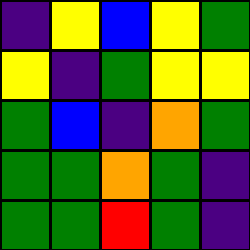[["indigo", "yellow", "blue", "yellow", "green"], ["yellow", "indigo", "green", "yellow", "yellow"], ["green", "blue", "indigo", "orange", "green"], ["green", "green", "orange", "green", "indigo"], ["green", "green", "red", "green", "indigo"]]